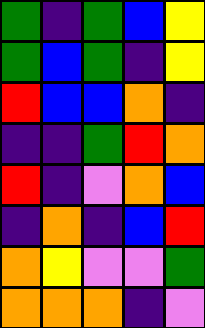[["green", "indigo", "green", "blue", "yellow"], ["green", "blue", "green", "indigo", "yellow"], ["red", "blue", "blue", "orange", "indigo"], ["indigo", "indigo", "green", "red", "orange"], ["red", "indigo", "violet", "orange", "blue"], ["indigo", "orange", "indigo", "blue", "red"], ["orange", "yellow", "violet", "violet", "green"], ["orange", "orange", "orange", "indigo", "violet"]]